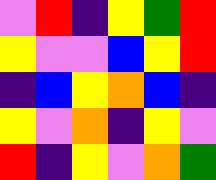[["violet", "red", "indigo", "yellow", "green", "red"], ["yellow", "violet", "violet", "blue", "yellow", "red"], ["indigo", "blue", "yellow", "orange", "blue", "indigo"], ["yellow", "violet", "orange", "indigo", "yellow", "violet"], ["red", "indigo", "yellow", "violet", "orange", "green"]]